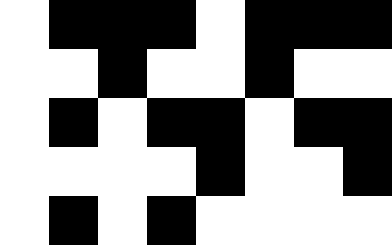[["white", "black", "black", "black", "white", "black", "black", "black"], ["white", "white", "black", "white", "white", "black", "white", "white"], ["white", "black", "white", "black", "black", "white", "black", "black"], ["white", "white", "white", "white", "black", "white", "white", "black"], ["white", "black", "white", "black", "white", "white", "white", "white"]]